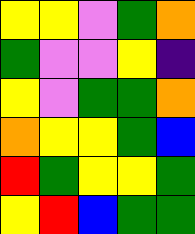[["yellow", "yellow", "violet", "green", "orange"], ["green", "violet", "violet", "yellow", "indigo"], ["yellow", "violet", "green", "green", "orange"], ["orange", "yellow", "yellow", "green", "blue"], ["red", "green", "yellow", "yellow", "green"], ["yellow", "red", "blue", "green", "green"]]